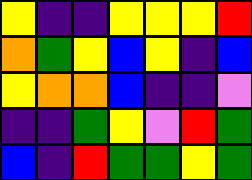[["yellow", "indigo", "indigo", "yellow", "yellow", "yellow", "red"], ["orange", "green", "yellow", "blue", "yellow", "indigo", "blue"], ["yellow", "orange", "orange", "blue", "indigo", "indigo", "violet"], ["indigo", "indigo", "green", "yellow", "violet", "red", "green"], ["blue", "indigo", "red", "green", "green", "yellow", "green"]]